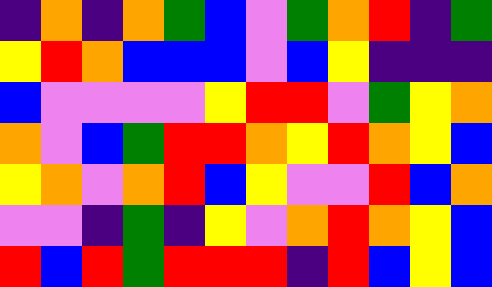[["indigo", "orange", "indigo", "orange", "green", "blue", "violet", "green", "orange", "red", "indigo", "green"], ["yellow", "red", "orange", "blue", "blue", "blue", "violet", "blue", "yellow", "indigo", "indigo", "indigo"], ["blue", "violet", "violet", "violet", "violet", "yellow", "red", "red", "violet", "green", "yellow", "orange"], ["orange", "violet", "blue", "green", "red", "red", "orange", "yellow", "red", "orange", "yellow", "blue"], ["yellow", "orange", "violet", "orange", "red", "blue", "yellow", "violet", "violet", "red", "blue", "orange"], ["violet", "violet", "indigo", "green", "indigo", "yellow", "violet", "orange", "red", "orange", "yellow", "blue"], ["red", "blue", "red", "green", "red", "red", "red", "indigo", "red", "blue", "yellow", "blue"]]